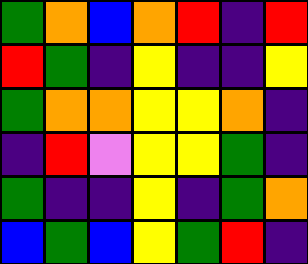[["green", "orange", "blue", "orange", "red", "indigo", "red"], ["red", "green", "indigo", "yellow", "indigo", "indigo", "yellow"], ["green", "orange", "orange", "yellow", "yellow", "orange", "indigo"], ["indigo", "red", "violet", "yellow", "yellow", "green", "indigo"], ["green", "indigo", "indigo", "yellow", "indigo", "green", "orange"], ["blue", "green", "blue", "yellow", "green", "red", "indigo"]]